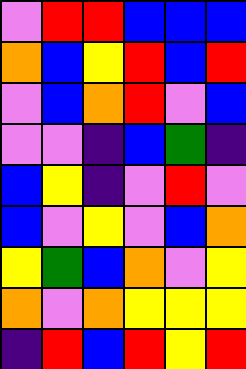[["violet", "red", "red", "blue", "blue", "blue"], ["orange", "blue", "yellow", "red", "blue", "red"], ["violet", "blue", "orange", "red", "violet", "blue"], ["violet", "violet", "indigo", "blue", "green", "indigo"], ["blue", "yellow", "indigo", "violet", "red", "violet"], ["blue", "violet", "yellow", "violet", "blue", "orange"], ["yellow", "green", "blue", "orange", "violet", "yellow"], ["orange", "violet", "orange", "yellow", "yellow", "yellow"], ["indigo", "red", "blue", "red", "yellow", "red"]]